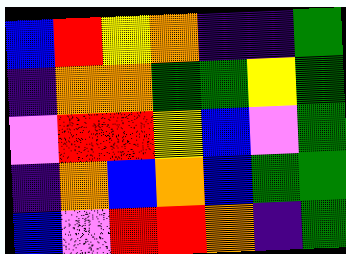[["blue", "red", "yellow", "orange", "indigo", "indigo", "green"], ["indigo", "orange", "orange", "green", "green", "yellow", "green"], ["violet", "red", "red", "yellow", "blue", "violet", "green"], ["indigo", "orange", "blue", "orange", "blue", "green", "green"], ["blue", "violet", "red", "red", "orange", "indigo", "green"]]